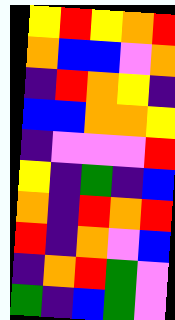[["yellow", "red", "yellow", "orange", "red"], ["orange", "blue", "blue", "violet", "orange"], ["indigo", "red", "orange", "yellow", "indigo"], ["blue", "blue", "orange", "orange", "yellow"], ["indigo", "violet", "violet", "violet", "red"], ["yellow", "indigo", "green", "indigo", "blue"], ["orange", "indigo", "red", "orange", "red"], ["red", "indigo", "orange", "violet", "blue"], ["indigo", "orange", "red", "green", "violet"], ["green", "indigo", "blue", "green", "violet"]]